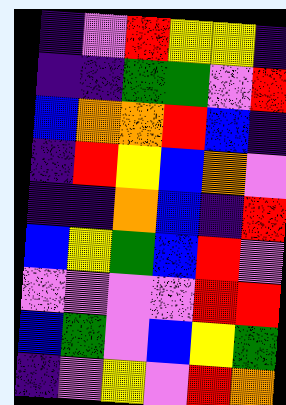[["indigo", "violet", "red", "yellow", "yellow", "indigo"], ["indigo", "indigo", "green", "green", "violet", "red"], ["blue", "orange", "orange", "red", "blue", "indigo"], ["indigo", "red", "yellow", "blue", "orange", "violet"], ["indigo", "indigo", "orange", "blue", "indigo", "red"], ["blue", "yellow", "green", "blue", "red", "violet"], ["violet", "violet", "violet", "violet", "red", "red"], ["blue", "green", "violet", "blue", "yellow", "green"], ["indigo", "violet", "yellow", "violet", "red", "orange"]]